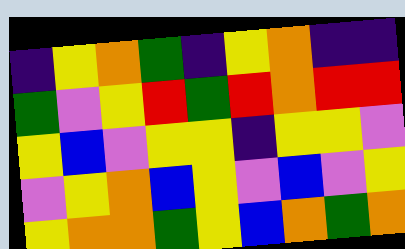[["indigo", "yellow", "orange", "green", "indigo", "yellow", "orange", "indigo", "indigo"], ["green", "violet", "yellow", "red", "green", "red", "orange", "red", "red"], ["yellow", "blue", "violet", "yellow", "yellow", "indigo", "yellow", "yellow", "violet"], ["violet", "yellow", "orange", "blue", "yellow", "violet", "blue", "violet", "yellow"], ["yellow", "orange", "orange", "green", "yellow", "blue", "orange", "green", "orange"]]